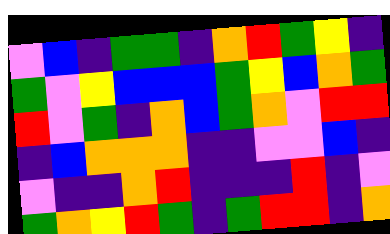[["violet", "blue", "indigo", "green", "green", "indigo", "orange", "red", "green", "yellow", "indigo"], ["green", "violet", "yellow", "blue", "blue", "blue", "green", "yellow", "blue", "orange", "green"], ["red", "violet", "green", "indigo", "orange", "blue", "green", "orange", "violet", "red", "red"], ["indigo", "blue", "orange", "orange", "orange", "indigo", "indigo", "violet", "violet", "blue", "indigo"], ["violet", "indigo", "indigo", "orange", "red", "indigo", "indigo", "indigo", "red", "indigo", "violet"], ["green", "orange", "yellow", "red", "green", "indigo", "green", "red", "red", "indigo", "orange"]]